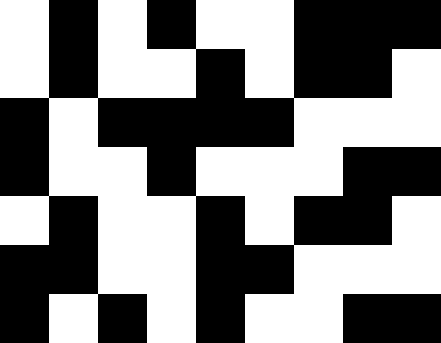[["white", "black", "white", "black", "white", "white", "black", "black", "black"], ["white", "black", "white", "white", "black", "white", "black", "black", "white"], ["black", "white", "black", "black", "black", "black", "white", "white", "white"], ["black", "white", "white", "black", "white", "white", "white", "black", "black"], ["white", "black", "white", "white", "black", "white", "black", "black", "white"], ["black", "black", "white", "white", "black", "black", "white", "white", "white"], ["black", "white", "black", "white", "black", "white", "white", "black", "black"]]